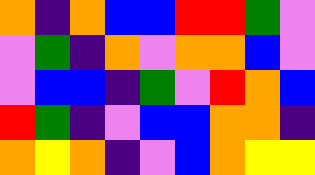[["orange", "indigo", "orange", "blue", "blue", "red", "red", "green", "violet"], ["violet", "green", "indigo", "orange", "violet", "orange", "orange", "blue", "violet"], ["violet", "blue", "blue", "indigo", "green", "violet", "red", "orange", "blue"], ["red", "green", "indigo", "violet", "blue", "blue", "orange", "orange", "indigo"], ["orange", "yellow", "orange", "indigo", "violet", "blue", "orange", "yellow", "yellow"]]